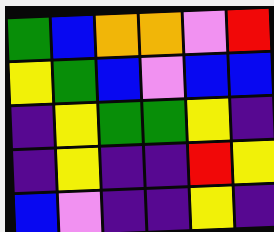[["green", "blue", "orange", "orange", "violet", "red"], ["yellow", "green", "blue", "violet", "blue", "blue"], ["indigo", "yellow", "green", "green", "yellow", "indigo"], ["indigo", "yellow", "indigo", "indigo", "red", "yellow"], ["blue", "violet", "indigo", "indigo", "yellow", "indigo"]]